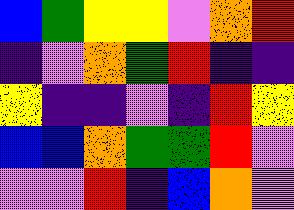[["blue", "green", "yellow", "yellow", "violet", "orange", "red"], ["indigo", "violet", "orange", "green", "red", "indigo", "indigo"], ["yellow", "indigo", "indigo", "violet", "indigo", "red", "yellow"], ["blue", "blue", "orange", "green", "green", "red", "violet"], ["violet", "violet", "red", "indigo", "blue", "orange", "violet"]]